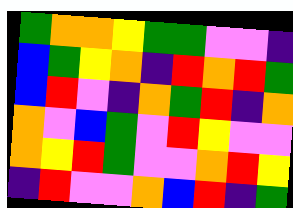[["green", "orange", "orange", "yellow", "green", "green", "violet", "violet", "indigo"], ["blue", "green", "yellow", "orange", "indigo", "red", "orange", "red", "green"], ["blue", "red", "violet", "indigo", "orange", "green", "red", "indigo", "orange"], ["orange", "violet", "blue", "green", "violet", "red", "yellow", "violet", "violet"], ["orange", "yellow", "red", "green", "violet", "violet", "orange", "red", "yellow"], ["indigo", "red", "violet", "violet", "orange", "blue", "red", "indigo", "green"]]